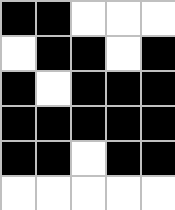[["black", "black", "white", "white", "white"], ["white", "black", "black", "white", "black"], ["black", "white", "black", "black", "black"], ["black", "black", "black", "black", "black"], ["black", "black", "white", "black", "black"], ["white", "white", "white", "white", "white"]]